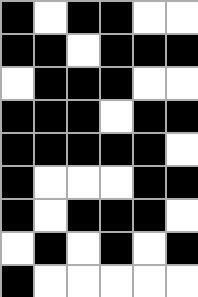[["black", "white", "black", "black", "white", "white"], ["black", "black", "white", "black", "black", "black"], ["white", "black", "black", "black", "white", "white"], ["black", "black", "black", "white", "black", "black"], ["black", "black", "black", "black", "black", "white"], ["black", "white", "white", "white", "black", "black"], ["black", "white", "black", "black", "black", "white"], ["white", "black", "white", "black", "white", "black"], ["black", "white", "white", "white", "white", "white"]]